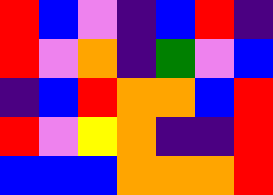[["red", "blue", "violet", "indigo", "blue", "red", "indigo"], ["red", "violet", "orange", "indigo", "green", "violet", "blue"], ["indigo", "blue", "red", "orange", "orange", "blue", "red"], ["red", "violet", "yellow", "orange", "indigo", "indigo", "red"], ["blue", "blue", "blue", "orange", "orange", "orange", "red"]]